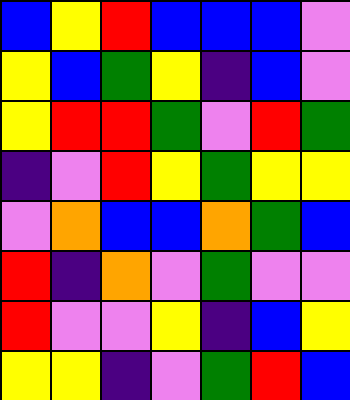[["blue", "yellow", "red", "blue", "blue", "blue", "violet"], ["yellow", "blue", "green", "yellow", "indigo", "blue", "violet"], ["yellow", "red", "red", "green", "violet", "red", "green"], ["indigo", "violet", "red", "yellow", "green", "yellow", "yellow"], ["violet", "orange", "blue", "blue", "orange", "green", "blue"], ["red", "indigo", "orange", "violet", "green", "violet", "violet"], ["red", "violet", "violet", "yellow", "indigo", "blue", "yellow"], ["yellow", "yellow", "indigo", "violet", "green", "red", "blue"]]